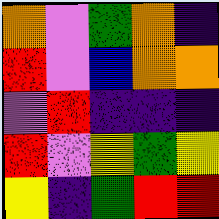[["orange", "violet", "green", "orange", "indigo"], ["red", "violet", "blue", "orange", "orange"], ["violet", "red", "indigo", "indigo", "indigo"], ["red", "violet", "yellow", "green", "yellow"], ["yellow", "indigo", "green", "red", "red"]]